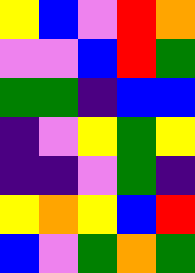[["yellow", "blue", "violet", "red", "orange"], ["violet", "violet", "blue", "red", "green"], ["green", "green", "indigo", "blue", "blue"], ["indigo", "violet", "yellow", "green", "yellow"], ["indigo", "indigo", "violet", "green", "indigo"], ["yellow", "orange", "yellow", "blue", "red"], ["blue", "violet", "green", "orange", "green"]]